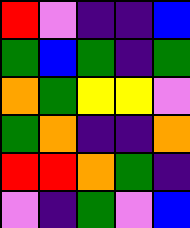[["red", "violet", "indigo", "indigo", "blue"], ["green", "blue", "green", "indigo", "green"], ["orange", "green", "yellow", "yellow", "violet"], ["green", "orange", "indigo", "indigo", "orange"], ["red", "red", "orange", "green", "indigo"], ["violet", "indigo", "green", "violet", "blue"]]